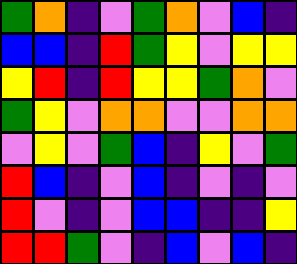[["green", "orange", "indigo", "violet", "green", "orange", "violet", "blue", "indigo"], ["blue", "blue", "indigo", "red", "green", "yellow", "violet", "yellow", "yellow"], ["yellow", "red", "indigo", "red", "yellow", "yellow", "green", "orange", "violet"], ["green", "yellow", "violet", "orange", "orange", "violet", "violet", "orange", "orange"], ["violet", "yellow", "violet", "green", "blue", "indigo", "yellow", "violet", "green"], ["red", "blue", "indigo", "violet", "blue", "indigo", "violet", "indigo", "violet"], ["red", "violet", "indigo", "violet", "blue", "blue", "indigo", "indigo", "yellow"], ["red", "red", "green", "violet", "indigo", "blue", "violet", "blue", "indigo"]]